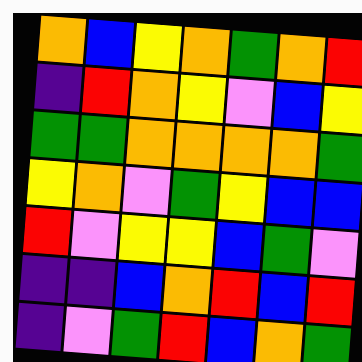[["orange", "blue", "yellow", "orange", "green", "orange", "red"], ["indigo", "red", "orange", "yellow", "violet", "blue", "yellow"], ["green", "green", "orange", "orange", "orange", "orange", "green"], ["yellow", "orange", "violet", "green", "yellow", "blue", "blue"], ["red", "violet", "yellow", "yellow", "blue", "green", "violet"], ["indigo", "indigo", "blue", "orange", "red", "blue", "red"], ["indigo", "violet", "green", "red", "blue", "orange", "green"]]